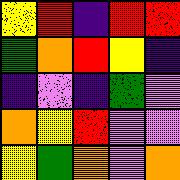[["yellow", "red", "indigo", "red", "red"], ["green", "orange", "red", "yellow", "indigo"], ["indigo", "violet", "indigo", "green", "violet"], ["orange", "yellow", "red", "violet", "violet"], ["yellow", "green", "orange", "violet", "orange"]]